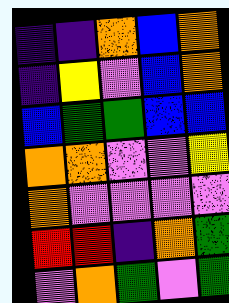[["indigo", "indigo", "orange", "blue", "orange"], ["indigo", "yellow", "violet", "blue", "orange"], ["blue", "green", "green", "blue", "blue"], ["orange", "orange", "violet", "violet", "yellow"], ["orange", "violet", "violet", "violet", "violet"], ["red", "red", "indigo", "orange", "green"], ["violet", "orange", "green", "violet", "green"]]